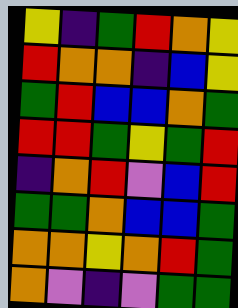[["yellow", "indigo", "green", "red", "orange", "yellow"], ["red", "orange", "orange", "indigo", "blue", "yellow"], ["green", "red", "blue", "blue", "orange", "green"], ["red", "red", "green", "yellow", "green", "red"], ["indigo", "orange", "red", "violet", "blue", "red"], ["green", "green", "orange", "blue", "blue", "green"], ["orange", "orange", "yellow", "orange", "red", "green"], ["orange", "violet", "indigo", "violet", "green", "green"]]